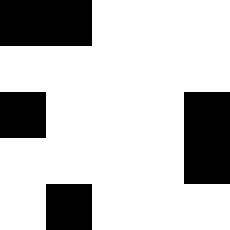[["black", "black", "white", "white", "white"], ["white", "white", "white", "white", "white"], ["black", "white", "white", "white", "black"], ["white", "white", "white", "white", "black"], ["white", "black", "white", "white", "white"]]